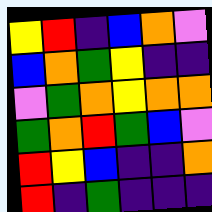[["yellow", "red", "indigo", "blue", "orange", "violet"], ["blue", "orange", "green", "yellow", "indigo", "indigo"], ["violet", "green", "orange", "yellow", "orange", "orange"], ["green", "orange", "red", "green", "blue", "violet"], ["red", "yellow", "blue", "indigo", "indigo", "orange"], ["red", "indigo", "green", "indigo", "indigo", "indigo"]]